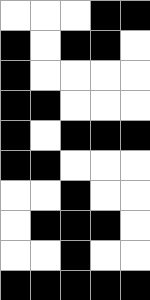[["white", "white", "white", "black", "black"], ["black", "white", "black", "black", "white"], ["black", "white", "white", "white", "white"], ["black", "black", "white", "white", "white"], ["black", "white", "black", "black", "black"], ["black", "black", "white", "white", "white"], ["white", "white", "black", "white", "white"], ["white", "black", "black", "black", "white"], ["white", "white", "black", "white", "white"], ["black", "black", "black", "black", "black"]]